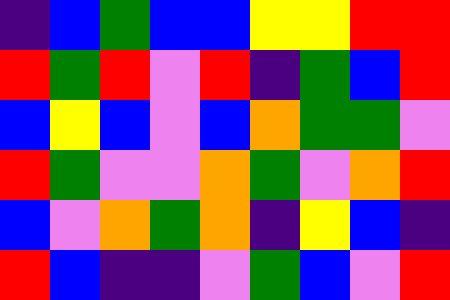[["indigo", "blue", "green", "blue", "blue", "yellow", "yellow", "red", "red"], ["red", "green", "red", "violet", "red", "indigo", "green", "blue", "red"], ["blue", "yellow", "blue", "violet", "blue", "orange", "green", "green", "violet"], ["red", "green", "violet", "violet", "orange", "green", "violet", "orange", "red"], ["blue", "violet", "orange", "green", "orange", "indigo", "yellow", "blue", "indigo"], ["red", "blue", "indigo", "indigo", "violet", "green", "blue", "violet", "red"]]